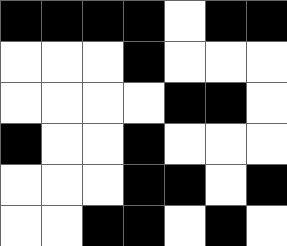[["black", "black", "black", "black", "white", "black", "black"], ["white", "white", "white", "black", "white", "white", "white"], ["white", "white", "white", "white", "black", "black", "white"], ["black", "white", "white", "black", "white", "white", "white"], ["white", "white", "white", "black", "black", "white", "black"], ["white", "white", "black", "black", "white", "black", "white"]]